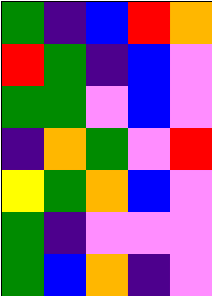[["green", "indigo", "blue", "red", "orange"], ["red", "green", "indigo", "blue", "violet"], ["green", "green", "violet", "blue", "violet"], ["indigo", "orange", "green", "violet", "red"], ["yellow", "green", "orange", "blue", "violet"], ["green", "indigo", "violet", "violet", "violet"], ["green", "blue", "orange", "indigo", "violet"]]